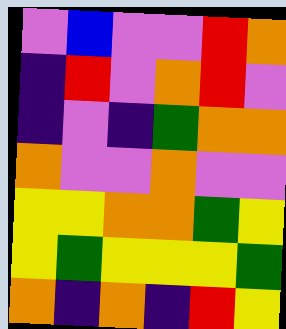[["violet", "blue", "violet", "violet", "red", "orange"], ["indigo", "red", "violet", "orange", "red", "violet"], ["indigo", "violet", "indigo", "green", "orange", "orange"], ["orange", "violet", "violet", "orange", "violet", "violet"], ["yellow", "yellow", "orange", "orange", "green", "yellow"], ["yellow", "green", "yellow", "yellow", "yellow", "green"], ["orange", "indigo", "orange", "indigo", "red", "yellow"]]